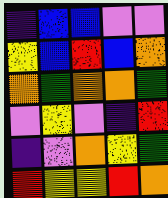[["indigo", "blue", "blue", "violet", "violet"], ["yellow", "blue", "red", "blue", "orange"], ["orange", "green", "orange", "orange", "green"], ["violet", "yellow", "violet", "indigo", "red"], ["indigo", "violet", "orange", "yellow", "green"], ["red", "yellow", "yellow", "red", "orange"]]